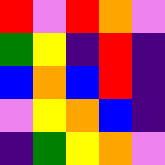[["red", "violet", "red", "orange", "violet"], ["green", "yellow", "indigo", "red", "indigo"], ["blue", "orange", "blue", "red", "indigo"], ["violet", "yellow", "orange", "blue", "indigo"], ["indigo", "green", "yellow", "orange", "violet"]]